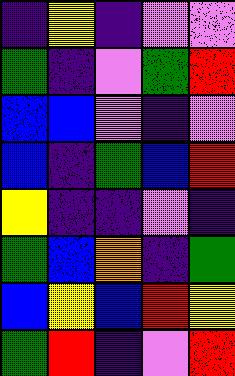[["indigo", "yellow", "indigo", "violet", "violet"], ["green", "indigo", "violet", "green", "red"], ["blue", "blue", "violet", "indigo", "violet"], ["blue", "indigo", "green", "blue", "red"], ["yellow", "indigo", "indigo", "violet", "indigo"], ["green", "blue", "orange", "indigo", "green"], ["blue", "yellow", "blue", "red", "yellow"], ["green", "red", "indigo", "violet", "red"]]